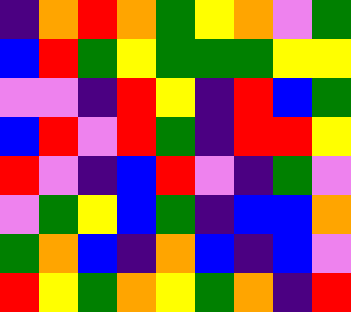[["indigo", "orange", "red", "orange", "green", "yellow", "orange", "violet", "green"], ["blue", "red", "green", "yellow", "green", "green", "green", "yellow", "yellow"], ["violet", "violet", "indigo", "red", "yellow", "indigo", "red", "blue", "green"], ["blue", "red", "violet", "red", "green", "indigo", "red", "red", "yellow"], ["red", "violet", "indigo", "blue", "red", "violet", "indigo", "green", "violet"], ["violet", "green", "yellow", "blue", "green", "indigo", "blue", "blue", "orange"], ["green", "orange", "blue", "indigo", "orange", "blue", "indigo", "blue", "violet"], ["red", "yellow", "green", "orange", "yellow", "green", "orange", "indigo", "red"]]